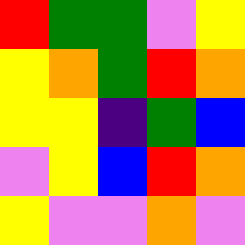[["red", "green", "green", "violet", "yellow"], ["yellow", "orange", "green", "red", "orange"], ["yellow", "yellow", "indigo", "green", "blue"], ["violet", "yellow", "blue", "red", "orange"], ["yellow", "violet", "violet", "orange", "violet"]]